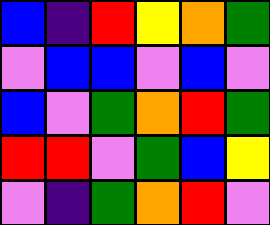[["blue", "indigo", "red", "yellow", "orange", "green"], ["violet", "blue", "blue", "violet", "blue", "violet"], ["blue", "violet", "green", "orange", "red", "green"], ["red", "red", "violet", "green", "blue", "yellow"], ["violet", "indigo", "green", "orange", "red", "violet"]]